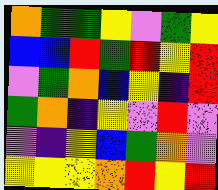[["orange", "green", "green", "yellow", "violet", "green", "yellow"], ["blue", "blue", "red", "green", "red", "yellow", "red"], ["violet", "green", "orange", "blue", "yellow", "indigo", "red"], ["green", "orange", "indigo", "yellow", "violet", "red", "violet"], ["violet", "indigo", "yellow", "blue", "green", "orange", "violet"], ["yellow", "yellow", "yellow", "orange", "red", "yellow", "red"]]